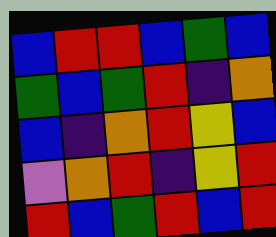[["blue", "red", "red", "blue", "green", "blue"], ["green", "blue", "green", "red", "indigo", "orange"], ["blue", "indigo", "orange", "red", "yellow", "blue"], ["violet", "orange", "red", "indigo", "yellow", "red"], ["red", "blue", "green", "red", "blue", "red"]]